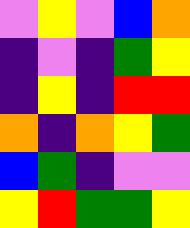[["violet", "yellow", "violet", "blue", "orange"], ["indigo", "violet", "indigo", "green", "yellow"], ["indigo", "yellow", "indigo", "red", "red"], ["orange", "indigo", "orange", "yellow", "green"], ["blue", "green", "indigo", "violet", "violet"], ["yellow", "red", "green", "green", "yellow"]]